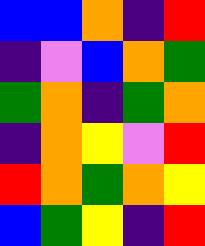[["blue", "blue", "orange", "indigo", "red"], ["indigo", "violet", "blue", "orange", "green"], ["green", "orange", "indigo", "green", "orange"], ["indigo", "orange", "yellow", "violet", "red"], ["red", "orange", "green", "orange", "yellow"], ["blue", "green", "yellow", "indigo", "red"]]